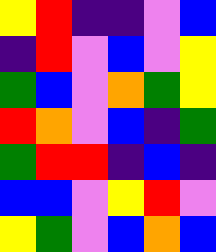[["yellow", "red", "indigo", "indigo", "violet", "blue"], ["indigo", "red", "violet", "blue", "violet", "yellow"], ["green", "blue", "violet", "orange", "green", "yellow"], ["red", "orange", "violet", "blue", "indigo", "green"], ["green", "red", "red", "indigo", "blue", "indigo"], ["blue", "blue", "violet", "yellow", "red", "violet"], ["yellow", "green", "violet", "blue", "orange", "blue"]]